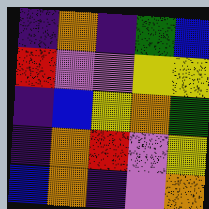[["indigo", "orange", "indigo", "green", "blue"], ["red", "violet", "violet", "yellow", "yellow"], ["indigo", "blue", "yellow", "orange", "green"], ["indigo", "orange", "red", "violet", "yellow"], ["blue", "orange", "indigo", "violet", "orange"]]